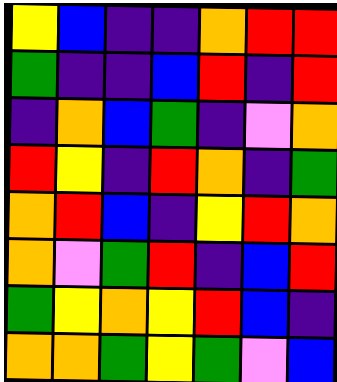[["yellow", "blue", "indigo", "indigo", "orange", "red", "red"], ["green", "indigo", "indigo", "blue", "red", "indigo", "red"], ["indigo", "orange", "blue", "green", "indigo", "violet", "orange"], ["red", "yellow", "indigo", "red", "orange", "indigo", "green"], ["orange", "red", "blue", "indigo", "yellow", "red", "orange"], ["orange", "violet", "green", "red", "indigo", "blue", "red"], ["green", "yellow", "orange", "yellow", "red", "blue", "indigo"], ["orange", "orange", "green", "yellow", "green", "violet", "blue"]]